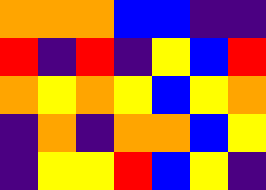[["orange", "orange", "orange", "blue", "blue", "indigo", "indigo"], ["red", "indigo", "red", "indigo", "yellow", "blue", "red"], ["orange", "yellow", "orange", "yellow", "blue", "yellow", "orange"], ["indigo", "orange", "indigo", "orange", "orange", "blue", "yellow"], ["indigo", "yellow", "yellow", "red", "blue", "yellow", "indigo"]]